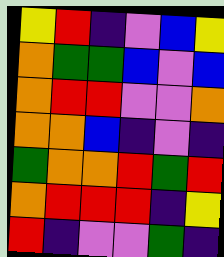[["yellow", "red", "indigo", "violet", "blue", "yellow"], ["orange", "green", "green", "blue", "violet", "blue"], ["orange", "red", "red", "violet", "violet", "orange"], ["orange", "orange", "blue", "indigo", "violet", "indigo"], ["green", "orange", "orange", "red", "green", "red"], ["orange", "red", "red", "red", "indigo", "yellow"], ["red", "indigo", "violet", "violet", "green", "indigo"]]